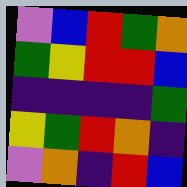[["violet", "blue", "red", "green", "orange"], ["green", "yellow", "red", "red", "blue"], ["indigo", "indigo", "indigo", "indigo", "green"], ["yellow", "green", "red", "orange", "indigo"], ["violet", "orange", "indigo", "red", "blue"]]